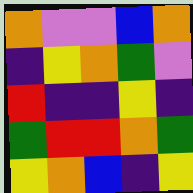[["orange", "violet", "violet", "blue", "orange"], ["indigo", "yellow", "orange", "green", "violet"], ["red", "indigo", "indigo", "yellow", "indigo"], ["green", "red", "red", "orange", "green"], ["yellow", "orange", "blue", "indigo", "yellow"]]